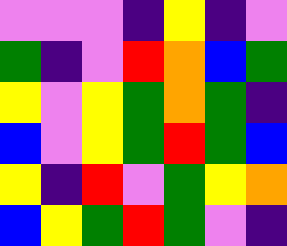[["violet", "violet", "violet", "indigo", "yellow", "indigo", "violet"], ["green", "indigo", "violet", "red", "orange", "blue", "green"], ["yellow", "violet", "yellow", "green", "orange", "green", "indigo"], ["blue", "violet", "yellow", "green", "red", "green", "blue"], ["yellow", "indigo", "red", "violet", "green", "yellow", "orange"], ["blue", "yellow", "green", "red", "green", "violet", "indigo"]]